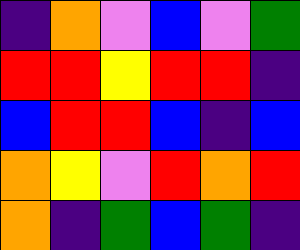[["indigo", "orange", "violet", "blue", "violet", "green"], ["red", "red", "yellow", "red", "red", "indigo"], ["blue", "red", "red", "blue", "indigo", "blue"], ["orange", "yellow", "violet", "red", "orange", "red"], ["orange", "indigo", "green", "blue", "green", "indigo"]]